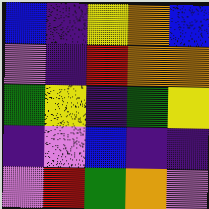[["blue", "indigo", "yellow", "orange", "blue"], ["violet", "indigo", "red", "orange", "orange"], ["green", "yellow", "indigo", "green", "yellow"], ["indigo", "violet", "blue", "indigo", "indigo"], ["violet", "red", "green", "orange", "violet"]]